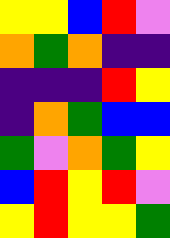[["yellow", "yellow", "blue", "red", "violet"], ["orange", "green", "orange", "indigo", "indigo"], ["indigo", "indigo", "indigo", "red", "yellow"], ["indigo", "orange", "green", "blue", "blue"], ["green", "violet", "orange", "green", "yellow"], ["blue", "red", "yellow", "red", "violet"], ["yellow", "red", "yellow", "yellow", "green"]]